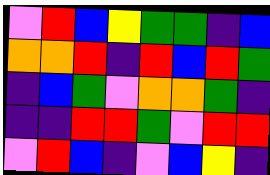[["violet", "red", "blue", "yellow", "green", "green", "indigo", "blue"], ["orange", "orange", "red", "indigo", "red", "blue", "red", "green"], ["indigo", "blue", "green", "violet", "orange", "orange", "green", "indigo"], ["indigo", "indigo", "red", "red", "green", "violet", "red", "red"], ["violet", "red", "blue", "indigo", "violet", "blue", "yellow", "indigo"]]